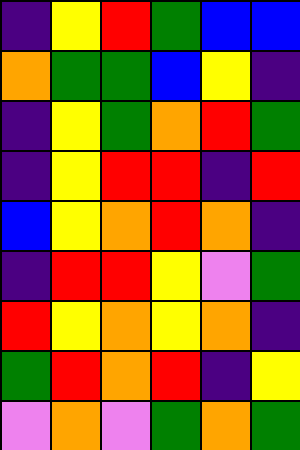[["indigo", "yellow", "red", "green", "blue", "blue"], ["orange", "green", "green", "blue", "yellow", "indigo"], ["indigo", "yellow", "green", "orange", "red", "green"], ["indigo", "yellow", "red", "red", "indigo", "red"], ["blue", "yellow", "orange", "red", "orange", "indigo"], ["indigo", "red", "red", "yellow", "violet", "green"], ["red", "yellow", "orange", "yellow", "orange", "indigo"], ["green", "red", "orange", "red", "indigo", "yellow"], ["violet", "orange", "violet", "green", "orange", "green"]]